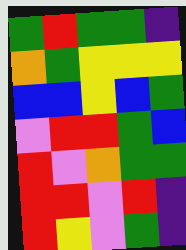[["green", "red", "green", "green", "indigo"], ["orange", "green", "yellow", "yellow", "yellow"], ["blue", "blue", "yellow", "blue", "green"], ["violet", "red", "red", "green", "blue"], ["red", "violet", "orange", "green", "green"], ["red", "red", "violet", "red", "indigo"], ["red", "yellow", "violet", "green", "indigo"]]